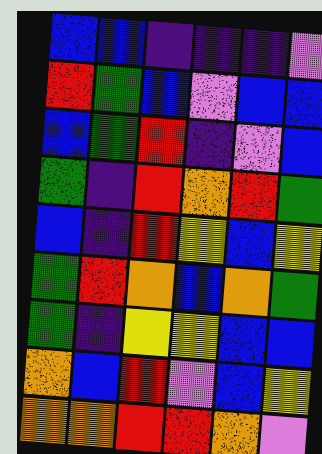[["blue", "blue", "indigo", "indigo", "indigo", "violet"], ["red", "green", "blue", "violet", "blue", "blue"], ["blue", "green", "red", "indigo", "violet", "blue"], ["green", "indigo", "red", "orange", "red", "green"], ["blue", "indigo", "red", "yellow", "blue", "yellow"], ["green", "red", "orange", "blue", "orange", "green"], ["green", "indigo", "yellow", "yellow", "blue", "blue"], ["orange", "blue", "red", "violet", "blue", "yellow"], ["orange", "orange", "red", "red", "orange", "violet"]]